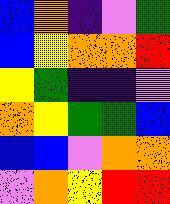[["blue", "orange", "indigo", "violet", "green"], ["blue", "yellow", "orange", "orange", "red"], ["yellow", "green", "indigo", "indigo", "violet"], ["orange", "yellow", "green", "green", "blue"], ["blue", "blue", "violet", "orange", "orange"], ["violet", "orange", "yellow", "red", "red"]]